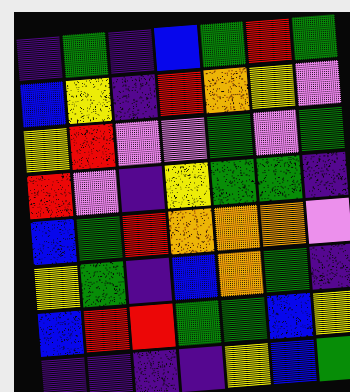[["indigo", "green", "indigo", "blue", "green", "red", "green"], ["blue", "yellow", "indigo", "red", "orange", "yellow", "violet"], ["yellow", "red", "violet", "violet", "green", "violet", "green"], ["red", "violet", "indigo", "yellow", "green", "green", "indigo"], ["blue", "green", "red", "orange", "orange", "orange", "violet"], ["yellow", "green", "indigo", "blue", "orange", "green", "indigo"], ["blue", "red", "red", "green", "green", "blue", "yellow"], ["indigo", "indigo", "indigo", "indigo", "yellow", "blue", "green"]]